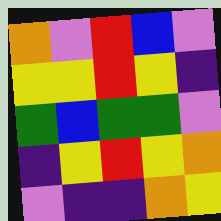[["orange", "violet", "red", "blue", "violet"], ["yellow", "yellow", "red", "yellow", "indigo"], ["green", "blue", "green", "green", "violet"], ["indigo", "yellow", "red", "yellow", "orange"], ["violet", "indigo", "indigo", "orange", "yellow"]]